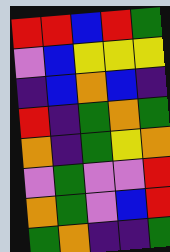[["red", "red", "blue", "red", "green"], ["violet", "blue", "yellow", "yellow", "yellow"], ["indigo", "blue", "orange", "blue", "indigo"], ["red", "indigo", "green", "orange", "green"], ["orange", "indigo", "green", "yellow", "orange"], ["violet", "green", "violet", "violet", "red"], ["orange", "green", "violet", "blue", "red"], ["green", "orange", "indigo", "indigo", "green"]]